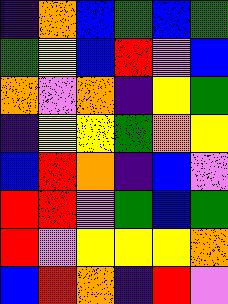[["indigo", "orange", "blue", "green", "blue", "green"], ["green", "yellow", "blue", "red", "violet", "blue"], ["orange", "violet", "orange", "indigo", "yellow", "green"], ["indigo", "yellow", "yellow", "green", "orange", "yellow"], ["blue", "red", "orange", "indigo", "blue", "violet"], ["red", "red", "violet", "green", "blue", "green"], ["red", "violet", "yellow", "yellow", "yellow", "orange"], ["blue", "red", "orange", "indigo", "red", "violet"]]